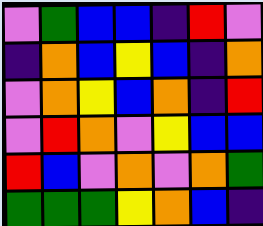[["violet", "green", "blue", "blue", "indigo", "red", "violet"], ["indigo", "orange", "blue", "yellow", "blue", "indigo", "orange"], ["violet", "orange", "yellow", "blue", "orange", "indigo", "red"], ["violet", "red", "orange", "violet", "yellow", "blue", "blue"], ["red", "blue", "violet", "orange", "violet", "orange", "green"], ["green", "green", "green", "yellow", "orange", "blue", "indigo"]]